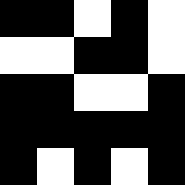[["black", "black", "white", "black", "white"], ["white", "white", "black", "black", "white"], ["black", "black", "white", "white", "black"], ["black", "black", "black", "black", "black"], ["black", "white", "black", "white", "black"]]